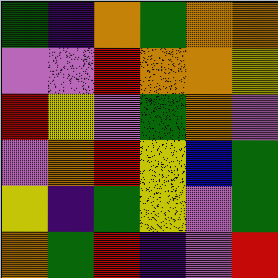[["green", "indigo", "orange", "green", "orange", "orange"], ["violet", "violet", "red", "orange", "orange", "yellow"], ["red", "yellow", "violet", "green", "orange", "violet"], ["violet", "orange", "red", "yellow", "blue", "green"], ["yellow", "indigo", "green", "yellow", "violet", "green"], ["orange", "green", "red", "indigo", "violet", "red"]]